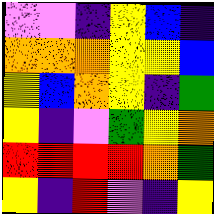[["violet", "violet", "indigo", "yellow", "blue", "indigo"], ["orange", "orange", "orange", "yellow", "yellow", "blue"], ["yellow", "blue", "orange", "yellow", "indigo", "green"], ["yellow", "indigo", "violet", "green", "yellow", "orange"], ["red", "red", "red", "red", "orange", "green"], ["yellow", "indigo", "red", "violet", "indigo", "yellow"]]